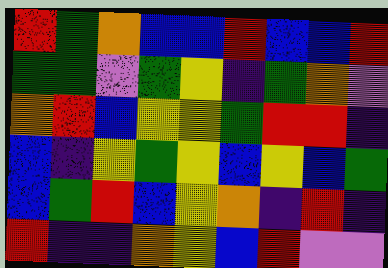[["red", "green", "orange", "blue", "blue", "red", "blue", "blue", "red"], ["green", "green", "violet", "green", "yellow", "indigo", "green", "orange", "violet"], ["orange", "red", "blue", "yellow", "yellow", "green", "red", "red", "indigo"], ["blue", "indigo", "yellow", "green", "yellow", "blue", "yellow", "blue", "green"], ["blue", "green", "red", "blue", "yellow", "orange", "indigo", "red", "indigo"], ["red", "indigo", "indigo", "orange", "yellow", "blue", "red", "violet", "violet"]]